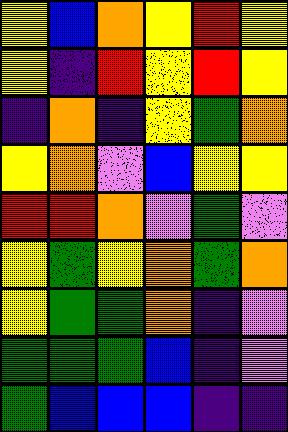[["yellow", "blue", "orange", "yellow", "red", "yellow"], ["yellow", "indigo", "red", "yellow", "red", "yellow"], ["indigo", "orange", "indigo", "yellow", "green", "orange"], ["yellow", "orange", "violet", "blue", "yellow", "yellow"], ["red", "red", "orange", "violet", "green", "violet"], ["yellow", "green", "yellow", "orange", "green", "orange"], ["yellow", "green", "green", "orange", "indigo", "violet"], ["green", "green", "green", "blue", "indigo", "violet"], ["green", "blue", "blue", "blue", "indigo", "indigo"]]